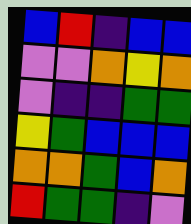[["blue", "red", "indigo", "blue", "blue"], ["violet", "violet", "orange", "yellow", "orange"], ["violet", "indigo", "indigo", "green", "green"], ["yellow", "green", "blue", "blue", "blue"], ["orange", "orange", "green", "blue", "orange"], ["red", "green", "green", "indigo", "violet"]]